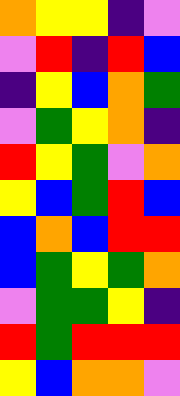[["orange", "yellow", "yellow", "indigo", "violet"], ["violet", "red", "indigo", "red", "blue"], ["indigo", "yellow", "blue", "orange", "green"], ["violet", "green", "yellow", "orange", "indigo"], ["red", "yellow", "green", "violet", "orange"], ["yellow", "blue", "green", "red", "blue"], ["blue", "orange", "blue", "red", "red"], ["blue", "green", "yellow", "green", "orange"], ["violet", "green", "green", "yellow", "indigo"], ["red", "green", "red", "red", "red"], ["yellow", "blue", "orange", "orange", "violet"]]